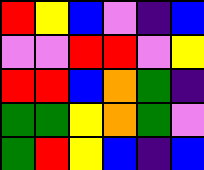[["red", "yellow", "blue", "violet", "indigo", "blue"], ["violet", "violet", "red", "red", "violet", "yellow"], ["red", "red", "blue", "orange", "green", "indigo"], ["green", "green", "yellow", "orange", "green", "violet"], ["green", "red", "yellow", "blue", "indigo", "blue"]]